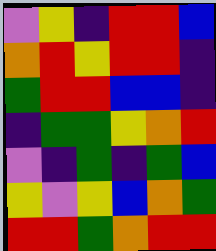[["violet", "yellow", "indigo", "red", "red", "blue"], ["orange", "red", "yellow", "red", "red", "indigo"], ["green", "red", "red", "blue", "blue", "indigo"], ["indigo", "green", "green", "yellow", "orange", "red"], ["violet", "indigo", "green", "indigo", "green", "blue"], ["yellow", "violet", "yellow", "blue", "orange", "green"], ["red", "red", "green", "orange", "red", "red"]]